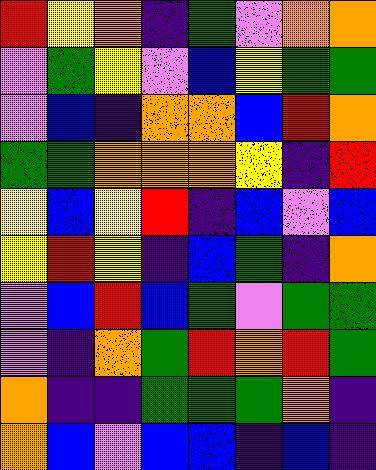[["red", "yellow", "orange", "indigo", "green", "violet", "orange", "orange"], ["violet", "green", "yellow", "violet", "blue", "yellow", "green", "green"], ["violet", "blue", "indigo", "orange", "orange", "blue", "red", "orange"], ["green", "green", "orange", "orange", "orange", "yellow", "indigo", "red"], ["yellow", "blue", "yellow", "red", "indigo", "blue", "violet", "blue"], ["yellow", "red", "yellow", "indigo", "blue", "green", "indigo", "orange"], ["violet", "blue", "red", "blue", "green", "violet", "green", "green"], ["violet", "indigo", "orange", "green", "red", "orange", "red", "green"], ["orange", "indigo", "indigo", "green", "green", "green", "orange", "indigo"], ["orange", "blue", "violet", "blue", "blue", "indigo", "blue", "indigo"]]